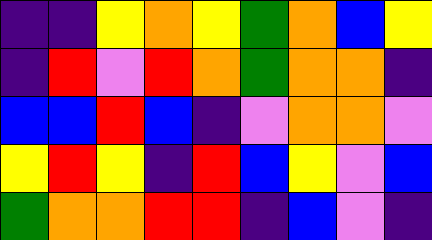[["indigo", "indigo", "yellow", "orange", "yellow", "green", "orange", "blue", "yellow"], ["indigo", "red", "violet", "red", "orange", "green", "orange", "orange", "indigo"], ["blue", "blue", "red", "blue", "indigo", "violet", "orange", "orange", "violet"], ["yellow", "red", "yellow", "indigo", "red", "blue", "yellow", "violet", "blue"], ["green", "orange", "orange", "red", "red", "indigo", "blue", "violet", "indigo"]]